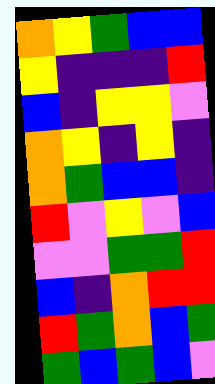[["orange", "yellow", "green", "blue", "blue"], ["yellow", "indigo", "indigo", "indigo", "red"], ["blue", "indigo", "yellow", "yellow", "violet"], ["orange", "yellow", "indigo", "yellow", "indigo"], ["orange", "green", "blue", "blue", "indigo"], ["red", "violet", "yellow", "violet", "blue"], ["violet", "violet", "green", "green", "red"], ["blue", "indigo", "orange", "red", "red"], ["red", "green", "orange", "blue", "green"], ["green", "blue", "green", "blue", "violet"]]